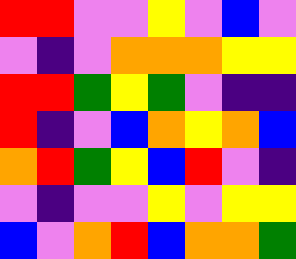[["red", "red", "violet", "violet", "yellow", "violet", "blue", "violet"], ["violet", "indigo", "violet", "orange", "orange", "orange", "yellow", "yellow"], ["red", "red", "green", "yellow", "green", "violet", "indigo", "indigo"], ["red", "indigo", "violet", "blue", "orange", "yellow", "orange", "blue"], ["orange", "red", "green", "yellow", "blue", "red", "violet", "indigo"], ["violet", "indigo", "violet", "violet", "yellow", "violet", "yellow", "yellow"], ["blue", "violet", "orange", "red", "blue", "orange", "orange", "green"]]